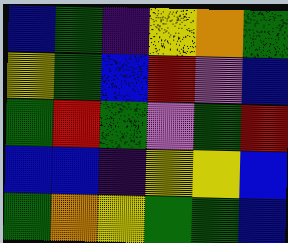[["blue", "green", "indigo", "yellow", "orange", "green"], ["yellow", "green", "blue", "red", "violet", "blue"], ["green", "red", "green", "violet", "green", "red"], ["blue", "blue", "indigo", "yellow", "yellow", "blue"], ["green", "orange", "yellow", "green", "green", "blue"]]